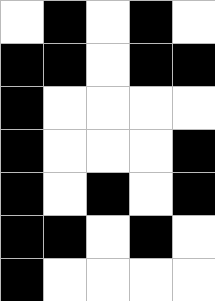[["white", "black", "white", "black", "white"], ["black", "black", "white", "black", "black"], ["black", "white", "white", "white", "white"], ["black", "white", "white", "white", "black"], ["black", "white", "black", "white", "black"], ["black", "black", "white", "black", "white"], ["black", "white", "white", "white", "white"]]